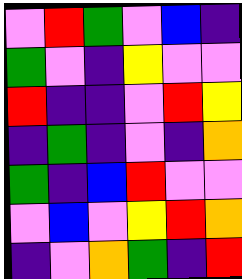[["violet", "red", "green", "violet", "blue", "indigo"], ["green", "violet", "indigo", "yellow", "violet", "violet"], ["red", "indigo", "indigo", "violet", "red", "yellow"], ["indigo", "green", "indigo", "violet", "indigo", "orange"], ["green", "indigo", "blue", "red", "violet", "violet"], ["violet", "blue", "violet", "yellow", "red", "orange"], ["indigo", "violet", "orange", "green", "indigo", "red"]]